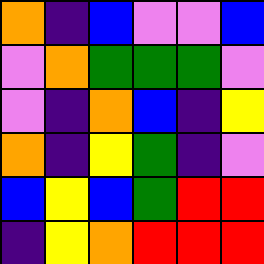[["orange", "indigo", "blue", "violet", "violet", "blue"], ["violet", "orange", "green", "green", "green", "violet"], ["violet", "indigo", "orange", "blue", "indigo", "yellow"], ["orange", "indigo", "yellow", "green", "indigo", "violet"], ["blue", "yellow", "blue", "green", "red", "red"], ["indigo", "yellow", "orange", "red", "red", "red"]]